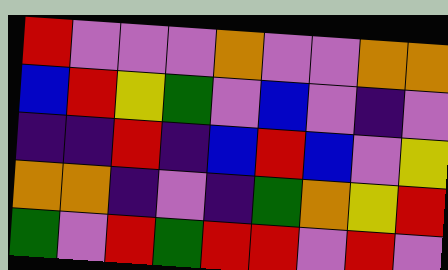[["red", "violet", "violet", "violet", "orange", "violet", "violet", "orange", "orange"], ["blue", "red", "yellow", "green", "violet", "blue", "violet", "indigo", "violet"], ["indigo", "indigo", "red", "indigo", "blue", "red", "blue", "violet", "yellow"], ["orange", "orange", "indigo", "violet", "indigo", "green", "orange", "yellow", "red"], ["green", "violet", "red", "green", "red", "red", "violet", "red", "violet"]]